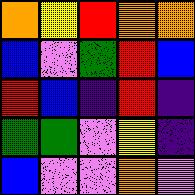[["orange", "yellow", "red", "orange", "orange"], ["blue", "violet", "green", "red", "blue"], ["red", "blue", "indigo", "red", "indigo"], ["green", "green", "violet", "yellow", "indigo"], ["blue", "violet", "violet", "orange", "violet"]]